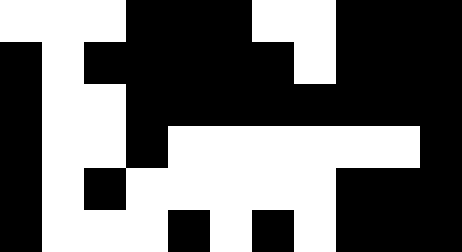[["white", "white", "white", "black", "black", "black", "white", "white", "black", "black", "black"], ["black", "white", "black", "black", "black", "black", "black", "white", "black", "black", "black"], ["black", "white", "white", "black", "black", "black", "black", "black", "black", "black", "black"], ["black", "white", "white", "black", "white", "white", "white", "white", "white", "white", "black"], ["black", "white", "black", "white", "white", "white", "white", "white", "black", "black", "black"], ["black", "white", "white", "white", "black", "white", "black", "white", "black", "black", "black"]]